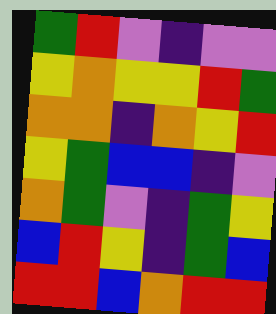[["green", "red", "violet", "indigo", "violet", "violet"], ["yellow", "orange", "yellow", "yellow", "red", "green"], ["orange", "orange", "indigo", "orange", "yellow", "red"], ["yellow", "green", "blue", "blue", "indigo", "violet"], ["orange", "green", "violet", "indigo", "green", "yellow"], ["blue", "red", "yellow", "indigo", "green", "blue"], ["red", "red", "blue", "orange", "red", "red"]]